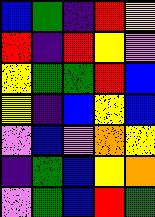[["blue", "green", "indigo", "red", "yellow"], ["red", "indigo", "red", "yellow", "violet"], ["yellow", "green", "green", "red", "blue"], ["yellow", "indigo", "blue", "yellow", "blue"], ["violet", "blue", "violet", "orange", "yellow"], ["indigo", "green", "blue", "yellow", "orange"], ["violet", "green", "blue", "red", "green"]]